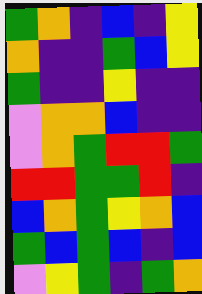[["green", "orange", "indigo", "blue", "indigo", "yellow"], ["orange", "indigo", "indigo", "green", "blue", "yellow"], ["green", "indigo", "indigo", "yellow", "indigo", "indigo"], ["violet", "orange", "orange", "blue", "indigo", "indigo"], ["violet", "orange", "green", "red", "red", "green"], ["red", "red", "green", "green", "red", "indigo"], ["blue", "orange", "green", "yellow", "orange", "blue"], ["green", "blue", "green", "blue", "indigo", "blue"], ["violet", "yellow", "green", "indigo", "green", "orange"]]